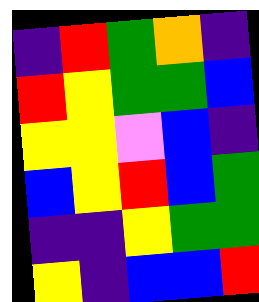[["indigo", "red", "green", "orange", "indigo"], ["red", "yellow", "green", "green", "blue"], ["yellow", "yellow", "violet", "blue", "indigo"], ["blue", "yellow", "red", "blue", "green"], ["indigo", "indigo", "yellow", "green", "green"], ["yellow", "indigo", "blue", "blue", "red"]]